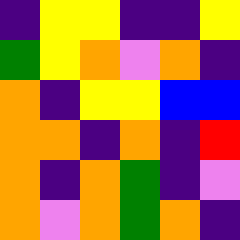[["indigo", "yellow", "yellow", "indigo", "indigo", "yellow"], ["green", "yellow", "orange", "violet", "orange", "indigo"], ["orange", "indigo", "yellow", "yellow", "blue", "blue"], ["orange", "orange", "indigo", "orange", "indigo", "red"], ["orange", "indigo", "orange", "green", "indigo", "violet"], ["orange", "violet", "orange", "green", "orange", "indigo"]]